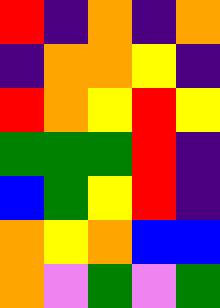[["red", "indigo", "orange", "indigo", "orange"], ["indigo", "orange", "orange", "yellow", "indigo"], ["red", "orange", "yellow", "red", "yellow"], ["green", "green", "green", "red", "indigo"], ["blue", "green", "yellow", "red", "indigo"], ["orange", "yellow", "orange", "blue", "blue"], ["orange", "violet", "green", "violet", "green"]]